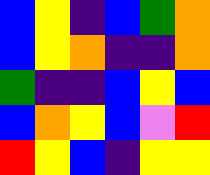[["blue", "yellow", "indigo", "blue", "green", "orange"], ["blue", "yellow", "orange", "indigo", "indigo", "orange"], ["green", "indigo", "indigo", "blue", "yellow", "blue"], ["blue", "orange", "yellow", "blue", "violet", "red"], ["red", "yellow", "blue", "indigo", "yellow", "yellow"]]